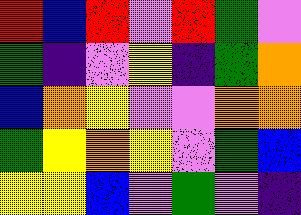[["red", "blue", "red", "violet", "red", "green", "violet"], ["green", "indigo", "violet", "yellow", "indigo", "green", "orange"], ["blue", "orange", "yellow", "violet", "violet", "orange", "orange"], ["green", "yellow", "orange", "yellow", "violet", "green", "blue"], ["yellow", "yellow", "blue", "violet", "green", "violet", "indigo"]]